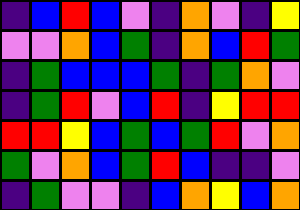[["indigo", "blue", "red", "blue", "violet", "indigo", "orange", "violet", "indigo", "yellow"], ["violet", "violet", "orange", "blue", "green", "indigo", "orange", "blue", "red", "green"], ["indigo", "green", "blue", "blue", "blue", "green", "indigo", "green", "orange", "violet"], ["indigo", "green", "red", "violet", "blue", "red", "indigo", "yellow", "red", "red"], ["red", "red", "yellow", "blue", "green", "blue", "green", "red", "violet", "orange"], ["green", "violet", "orange", "blue", "green", "red", "blue", "indigo", "indigo", "violet"], ["indigo", "green", "violet", "violet", "indigo", "blue", "orange", "yellow", "blue", "orange"]]